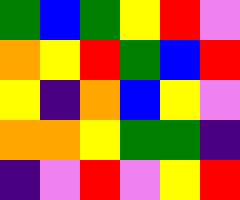[["green", "blue", "green", "yellow", "red", "violet"], ["orange", "yellow", "red", "green", "blue", "red"], ["yellow", "indigo", "orange", "blue", "yellow", "violet"], ["orange", "orange", "yellow", "green", "green", "indigo"], ["indigo", "violet", "red", "violet", "yellow", "red"]]